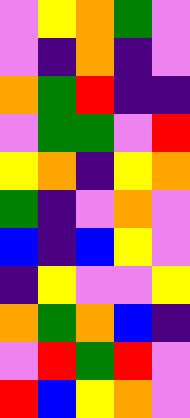[["violet", "yellow", "orange", "green", "violet"], ["violet", "indigo", "orange", "indigo", "violet"], ["orange", "green", "red", "indigo", "indigo"], ["violet", "green", "green", "violet", "red"], ["yellow", "orange", "indigo", "yellow", "orange"], ["green", "indigo", "violet", "orange", "violet"], ["blue", "indigo", "blue", "yellow", "violet"], ["indigo", "yellow", "violet", "violet", "yellow"], ["orange", "green", "orange", "blue", "indigo"], ["violet", "red", "green", "red", "violet"], ["red", "blue", "yellow", "orange", "violet"]]